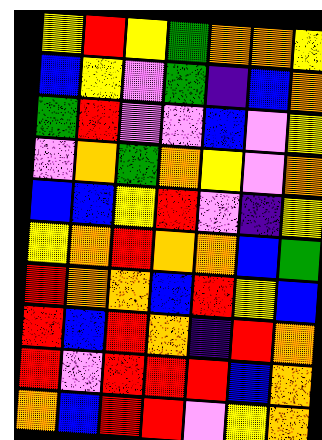[["yellow", "red", "yellow", "green", "orange", "orange", "yellow"], ["blue", "yellow", "violet", "green", "indigo", "blue", "orange"], ["green", "red", "violet", "violet", "blue", "violet", "yellow"], ["violet", "orange", "green", "orange", "yellow", "violet", "orange"], ["blue", "blue", "yellow", "red", "violet", "indigo", "yellow"], ["yellow", "orange", "red", "orange", "orange", "blue", "green"], ["red", "orange", "orange", "blue", "red", "yellow", "blue"], ["red", "blue", "red", "orange", "indigo", "red", "orange"], ["red", "violet", "red", "red", "red", "blue", "orange"], ["orange", "blue", "red", "red", "violet", "yellow", "orange"]]